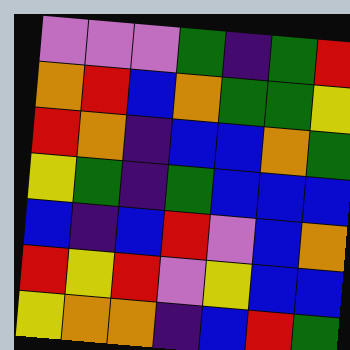[["violet", "violet", "violet", "green", "indigo", "green", "red"], ["orange", "red", "blue", "orange", "green", "green", "yellow"], ["red", "orange", "indigo", "blue", "blue", "orange", "green"], ["yellow", "green", "indigo", "green", "blue", "blue", "blue"], ["blue", "indigo", "blue", "red", "violet", "blue", "orange"], ["red", "yellow", "red", "violet", "yellow", "blue", "blue"], ["yellow", "orange", "orange", "indigo", "blue", "red", "green"]]